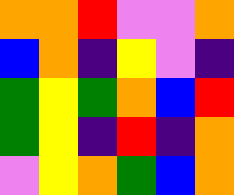[["orange", "orange", "red", "violet", "violet", "orange"], ["blue", "orange", "indigo", "yellow", "violet", "indigo"], ["green", "yellow", "green", "orange", "blue", "red"], ["green", "yellow", "indigo", "red", "indigo", "orange"], ["violet", "yellow", "orange", "green", "blue", "orange"]]